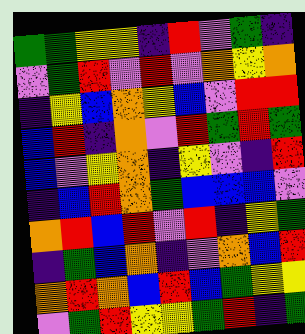[["green", "green", "yellow", "yellow", "indigo", "red", "violet", "green", "indigo"], ["violet", "green", "red", "violet", "red", "violet", "orange", "yellow", "orange"], ["indigo", "yellow", "blue", "orange", "yellow", "blue", "violet", "red", "red"], ["blue", "red", "indigo", "orange", "violet", "red", "green", "red", "green"], ["blue", "violet", "yellow", "orange", "indigo", "yellow", "violet", "indigo", "red"], ["indigo", "blue", "red", "orange", "green", "blue", "blue", "blue", "violet"], ["orange", "red", "blue", "red", "violet", "red", "indigo", "yellow", "green"], ["indigo", "green", "blue", "orange", "indigo", "violet", "orange", "blue", "red"], ["orange", "red", "orange", "blue", "red", "blue", "green", "yellow", "yellow"], ["violet", "green", "red", "yellow", "yellow", "green", "red", "indigo", "green"]]